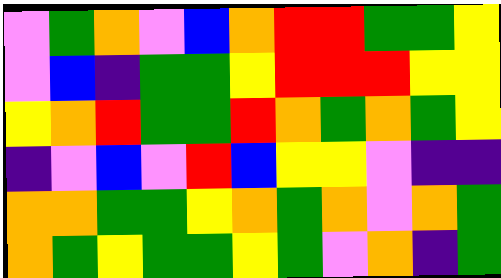[["violet", "green", "orange", "violet", "blue", "orange", "red", "red", "green", "green", "yellow"], ["violet", "blue", "indigo", "green", "green", "yellow", "red", "red", "red", "yellow", "yellow"], ["yellow", "orange", "red", "green", "green", "red", "orange", "green", "orange", "green", "yellow"], ["indigo", "violet", "blue", "violet", "red", "blue", "yellow", "yellow", "violet", "indigo", "indigo"], ["orange", "orange", "green", "green", "yellow", "orange", "green", "orange", "violet", "orange", "green"], ["orange", "green", "yellow", "green", "green", "yellow", "green", "violet", "orange", "indigo", "green"]]